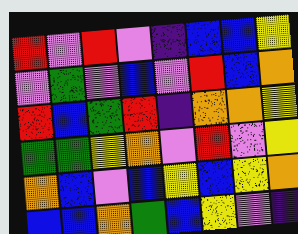[["red", "violet", "red", "violet", "indigo", "blue", "blue", "yellow"], ["violet", "green", "violet", "blue", "violet", "red", "blue", "orange"], ["red", "blue", "green", "red", "indigo", "orange", "orange", "yellow"], ["green", "green", "yellow", "orange", "violet", "red", "violet", "yellow"], ["orange", "blue", "violet", "blue", "yellow", "blue", "yellow", "orange"], ["blue", "blue", "orange", "green", "blue", "yellow", "violet", "indigo"]]